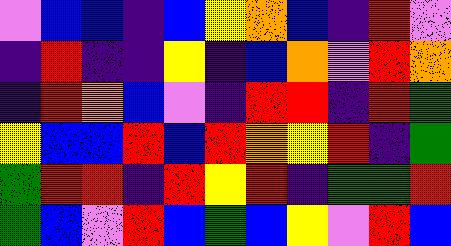[["violet", "blue", "blue", "indigo", "blue", "yellow", "orange", "blue", "indigo", "red", "violet"], ["indigo", "red", "indigo", "indigo", "yellow", "indigo", "blue", "orange", "violet", "red", "orange"], ["indigo", "red", "orange", "blue", "violet", "indigo", "red", "red", "indigo", "red", "green"], ["yellow", "blue", "blue", "red", "blue", "red", "orange", "yellow", "red", "indigo", "green"], ["green", "red", "red", "indigo", "red", "yellow", "red", "indigo", "green", "green", "red"], ["green", "blue", "violet", "red", "blue", "green", "blue", "yellow", "violet", "red", "blue"]]